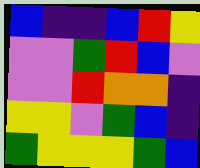[["blue", "indigo", "indigo", "blue", "red", "yellow"], ["violet", "violet", "green", "red", "blue", "violet"], ["violet", "violet", "red", "orange", "orange", "indigo"], ["yellow", "yellow", "violet", "green", "blue", "indigo"], ["green", "yellow", "yellow", "yellow", "green", "blue"]]